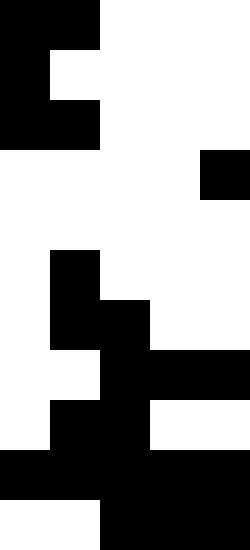[["black", "black", "white", "white", "white"], ["black", "white", "white", "white", "white"], ["black", "black", "white", "white", "white"], ["white", "white", "white", "white", "black"], ["white", "white", "white", "white", "white"], ["white", "black", "white", "white", "white"], ["white", "black", "black", "white", "white"], ["white", "white", "black", "black", "black"], ["white", "black", "black", "white", "white"], ["black", "black", "black", "black", "black"], ["white", "white", "black", "black", "black"]]